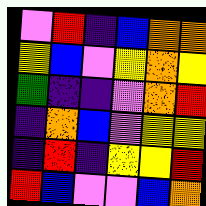[["violet", "red", "indigo", "blue", "orange", "orange"], ["yellow", "blue", "violet", "yellow", "orange", "yellow"], ["green", "indigo", "indigo", "violet", "orange", "red"], ["indigo", "orange", "blue", "violet", "yellow", "yellow"], ["indigo", "red", "indigo", "yellow", "yellow", "red"], ["red", "blue", "violet", "violet", "blue", "orange"]]